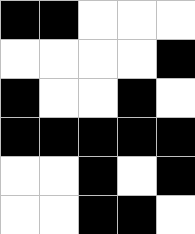[["black", "black", "white", "white", "white"], ["white", "white", "white", "white", "black"], ["black", "white", "white", "black", "white"], ["black", "black", "black", "black", "black"], ["white", "white", "black", "white", "black"], ["white", "white", "black", "black", "white"]]